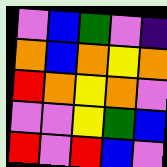[["violet", "blue", "green", "violet", "indigo"], ["orange", "blue", "orange", "yellow", "orange"], ["red", "orange", "yellow", "orange", "violet"], ["violet", "violet", "yellow", "green", "blue"], ["red", "violet", "red", "blue", "violet"]]